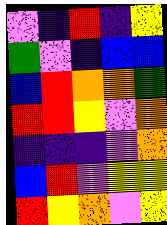[["violet", "indigo", "red", "indigo", "yellow"], ["green", "violet", "indigo", "blue", "blue"], ["blue", "red", "orange", "orange", "green"], ["red", "red", "yellow", "violet", "orange"], ["indigo", "indigo", "indigo", "violet", "orange"], ["blue", "red", "violet", "yellow", "yellow"], ["red", "yellow", "orange", "violet", "yellow"]]